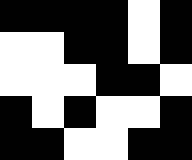[["black", "black", "black", "black", "white", "black"], ["white", "white", "black", "black", "white", "black"], ["white", "white", "white", "black", "black", "white"], ["black", "white", "black", "white", "white", "black"], ["black", "black", "white", "white", "black", "black"]]